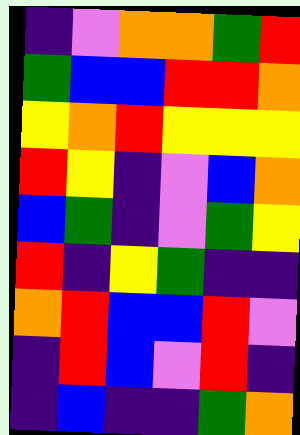[["indigo", "violet", "orange", "orange", "green", "red"], ["green", "blue", "blue", "red", "red", "orange"], ["yellow", "orange", "red", "yellow", "yellow", "yellow"], ["red", "yellow", "indigo", "violet", "blue", "orange"], ["blue", "green", "indigo", "violet", "green", "yellow"], ["red", "indigo", "yellow", "green", "indigo", "indigo"], ["orange", "red", "blue", "blue", "red", "violet"], ["indigo", "red", "blue", "violet", "red", "indigo"], ["indigo", "blue", "indigo", "indigo", "green", "orange"]]